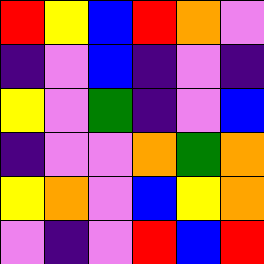[["red", "yellow", "blue", "red", "orange", "violet"], ["indigo", "violet", "blue", "indigo", "violet", "indigo"], ["yellow", "violet", "green", "indigo", "violet", "blue"], ["indigo", "violet", "violet", "orange", "green", "orange"], ["yellow", "orange", "violet", "blue", "yellow", "orange"], ["violet", "indigo", "violet", "red", "blue", "red"]]